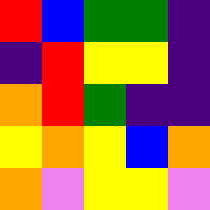[["red", "blue", "green", "green", "indigo"], ["indigo", "red", "yellow", "yellow", "indigo"], ["orange", "red", "green", "indigo", "indigo"], ["yellow", "orange", "yellow", "blue", "orange"], ["orange", "violet", "yellow", "yellow", "violet"]]